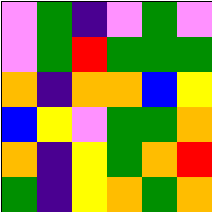[["violet", "green", "indigo", "violet", "green", "violet"], ["violet", "green", "red", "green", "green", "green"], ["orange", "indigo", "orange", "orange", "blue", "yellow"], ["blue", "yellow", "violet", "green", "green", "orange"], ["orange", "indigo", "yellow", "green", "orange", "red"], ["green", "indigo", "yellow", "orange", "green", "orange"]]